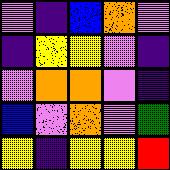[["violet", "indigo", "blue", "orange", "violet"], ["indigo", "yellow", "yellow", "violet", "indigo"], ["violet", "orange", "orange", "violet", "indigo"], ["blue", "violet", "orange", "violet", "green"], ["yellow", "indigo", "yellow", "yellow", "red"]]